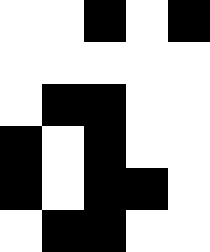[["white", "white", "black", "white", "black"], ["white", "white", "white", "white", "white"], ["white", "black", "black", "white", "white"], ["black", "white", "black", "white", "white"], ["black", "white", "black", "black", "white"], ["white", "black", "black", "white", "white"]]